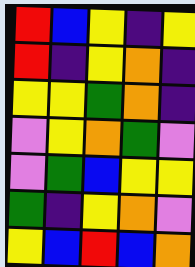[["red", "blue", "yellow", "indigo", "yellow"], ["red", "indigo", "yellow", "orange", "indigo"], ["yellow", "yellow", "green", "orange", "indigo"], ["violet", "yellow", "orange", "green", "violet"], ["violet", "green", "blue", "yellow", "yellow"], ["green", "indigo", "yellow", "orange", "violet"], ["yellow", "blue", "red", "blue", "orange"]]